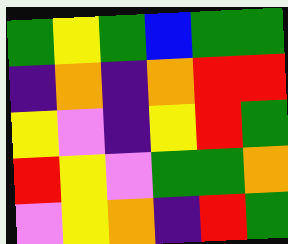[["green", "yellow", "green", "blue", "green", "green"], ["indigo", "orange", "indigo", "orange", "red", "red"], ["yellow", "violet", "indigo", "yellow", "red", "green"], ["red", "yellow", "violet", "green", "green", "orange"], ["violet", "yellow", "orange", "indigo", "red", "green"]]